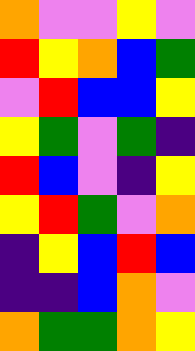[["orange", "violet", "violet", "yellow", "violet"], ["red", "yellow", "orange", "blue", "green"], ["violet", "red", "blue", "blue", "yellow"], ["yellow", "green", "violet", "green", "indigo"], ["red", "blue", "violet", "indigo", "yellow"], ["yellow", "red", "green", "violet", "orange"], ["indigo", "yellow", "blue", "red", "blue"], ["indigo", "indigo", "blue", "orange", "violet"], ["orange", "green", "green", "orange", "yellow"]]